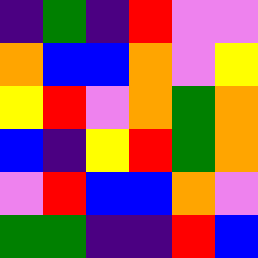[["indigo", "green", "indigo", "red", "violet", "violet"], ["orange", "blue", "blue", "orange", "violet", "yellow"], ["yellow", "red", "violet", "orange", "green", "orange"], ["blue", "indigo", "yellow", "red", "green", "orange"], ["violet", "red", "blue", "blue", "orange", "violet"], ["green", "green", "indigo", "indigo", "red", "blue"]]